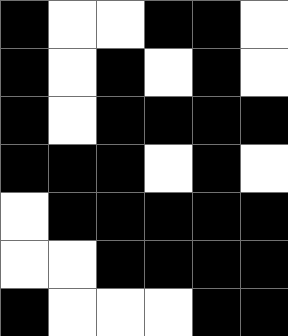[["black", "white", "white", "black", "black", "white"], ["black", "white", "black", "white", "black", "white"], ["black", "white", "black", "black", "black", "black"], ["black", "black", "black", "white", "black", "white"], ["white", "black", "black", "black", "black", "black"], ["white", "white", "black", "black", "black", "black"], ["black", "white", "white", "white", "black", "black"]]